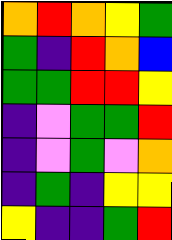[["orange", "red", "orange", "yellow", "green"], ["green", "indigo", "red", "orange", "blue"], ["green", "green", "red", "red", "yellow"], ["indigo", "violet", "green", "green", "red"], ["indigo", "violet", "green", "violet", "orange"], ["indigo", "green", "indigo", "yellow", "yellow"], ["yellow", "indigo", "indigo", "green", "red"]]